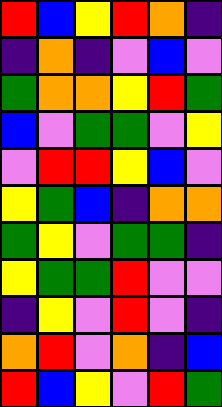[["red", "blue", "yellow", "red", "orange", "indigo"], ["indigo", "orange", "indigo", "violet", "blue", "violet"], ["green", "orange", "orange", "yellow", "red", "green"], ["blue", "violet", "green", "green", "violet", "yellow"], ["violet", "red", "red", "yellow", "blue", "violet"], ["yellow", "green", "blue", "indigo", "orange", "orange"], ["green", "yellow", "violet", "green", "green", "indigo"], ["yellow", "green", "green", "red", "violet", "violet"], ["indigo", "yellow", "violet", "red", "violet", "indigo"], ["orange", "red", "violet", "orange", "indigo", "blue"], ["red", "blue", "yellow", "violet", "red", "green"]]